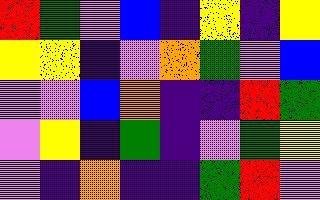[["red", "green", "violet", "blue", "indigo", "yellow", "indigo", "yellow"], ["yellow", "yellow", "indigo", "violet", "orange", "green", "violet", "blue"], ["violet", "violet", "blue", "orange", "indigo", "indigo", "red", "green"], ["violet", "yellow", "indigo", "green", "indigo", "violet", "green", "yellow"], ["violet", "indigo", "orange", "indigo", "indigo", "green", "red", "violet"]]